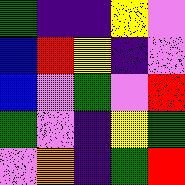[["green", "indigo", "indigo", "yellow", "violet"], ["blue", "red", "yellow", "indigo", "violet"], ["blue", "violet", "green", "violet", "red"], ["green", "violet", "indigo", "yellow", "green"], ["violet", "orange", "indigo", "green", "red"]]